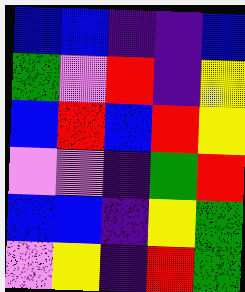[["blue", "blue", "indigo", "indigo", "blue"], ["green", "violet", "red", "indigo", "yellow"], ["blue", "red", "blue", "red", "yellow"], ["violet", "violet", "indigo", "green", "red"], ["blue", "blue", "indigo", "yellow", "green"], ["violet", "yellow", "indigo", "red", "green"]]